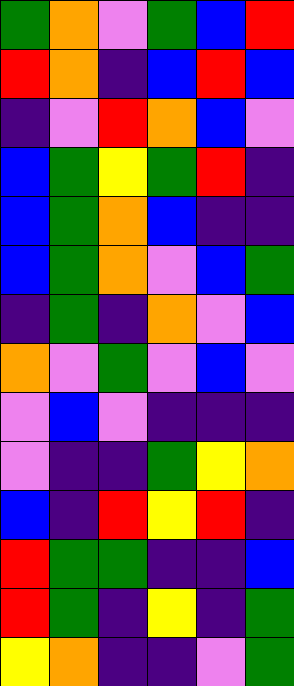[["green", "orange", "violet", "green", "blue", "red"], ["red", "orange", "indigo", "blue", "red", "blue"], ["indigo", "violet", "red", "orange", "blue", "violet"], ["blue", "green", "yellow", "green", "red", "indigo"], ["blue", "green", "orange", "blue", "indigo", "indigo"], ["blue", "green", "orange", "violet", "blue", "green"], ["indigo", "green", "indigo", "orange", "violet", "blue"], ["orange", "violet", "green", "violet", "blue", "violet"], ["violet", "blue", "violet", "indigo", "indigo", "indigo"], ["violet", "indigo", "indigo", "green", "yellow", "orange"], ["blue", "indigo", "red", "yellow", "red", "indigo"], ["red", "green", "green", "indigo", "indigo", "blue"], ["red", "green", "indigo", "yellow", "indigo", "green"], ["yellow", "orange", "indigo", "indigo", "violet", "green"]]